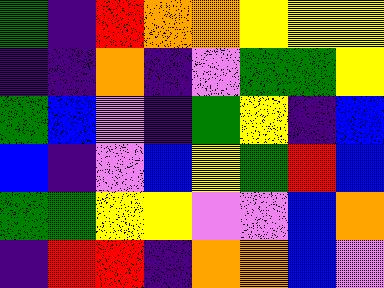[["green", "indigo", "red", "orange", "orange", "yellow", "yellow", "yellow"], ["indigo", "indigo", "orange", "indigo", "violet", "green", "green", "yellow"], ["green", "blue", "violet", "indigo", "green", "yellow", "indigo", "blue"], ["blue", "indigo", "violet", "blue", "yellow", "green", "red", "blue"], ["green", "green", "yellow", "yellow", "violet", "violet", "blue", "orange"], ["indigo", "red", "red", "indigo", "orange", "orange", "blue", "violet"]]